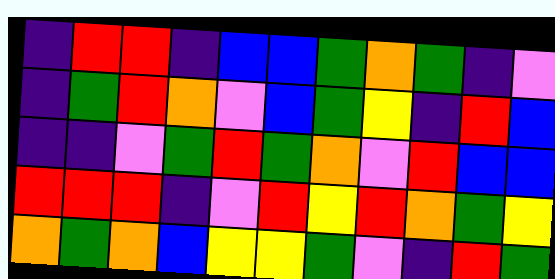[["indigo", "red", "red", "indigo", "blue", "blue", "green", "orange", "green", "indigo", "violet"], ["indigo", "green", "red", "orange", "violet", "blue", "green", "yellow", "indigo", "red", "blue"], ["indigo", "indigo", "violet", "green", "red", "green", "orange", "violet", "red", "blue", "blue"], ["red", "red", "red", "indigo", "violet", "red", "yellow", "red", "orange", "green", "yellow"], ["orange", "green", "orange", "blue", "yellow", "yellow", "green", "violet", "indigo", "red", "green"]]